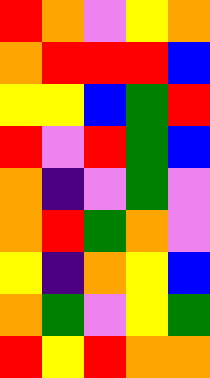[["red", "orange", "violet", "yellow", "orange"], ["orange", "red", "red", "red", "blue"], ["yellow", "yellow", "blue", "green", "red"], ["red", "violet", "red", "green", "blue"], ["orange", "indigo", "violet", "green", "violet"], ["orange", "red", "green", "orange", "violet"], ["yellow", "indigo", "orange", "yellow", "blue"], ["orange", "green", "violet", "yellow", "green"], ["red", "yellow", "red", "orange", "orange"]]